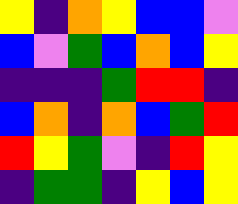[["yellow", "indigo", "orange", "yellow", "blue", "blue", "violet"], ["blue", "violet", "green", "blue", "orange", "blue", "yellow"], ["indigo", "indigo", "indigo", "green", "red", "red", "indigo"], ["blue", "orange", "indigo", "orange", "blue", "green", "red"], ["red", "yellow", "green", "violet", "indigo", "red", "yellow"], ["indigo", "green", "green", "indigo", "yellow", "blue", "yellow"]]